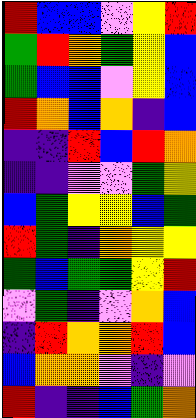[["red", "blue", "blue", "violet", "yellow", "red"], ["green", "red", "orange", "green", "yellow", "blue"], ["green", "blue", "blue", "violet", "yellow", "blue"], ["red", "orange", "blue", "orange", "indigo", "blue"], ["indigo", "indigo", "red", "blue", "red", "orange"], ["indigo", "indigo", "violet", "violet", "green", "yellow"], ["blue", "green", "yellow", "yellow", "blue", "green"], ["red", "green", "indigo", "orange", "yellow", "yellow"], ["green", "blue", "green", "green", "yellow", "red"], ["violet", "green", "indigo", "violet", "orange", "blue"], ["indigo", "red", "orange", "orange", "red", "blue"], ["blue", "orange", "orange", "violet", "indigo", "violet"], ["red", "indigo", "indigo", "blue", "green", "orange"]]